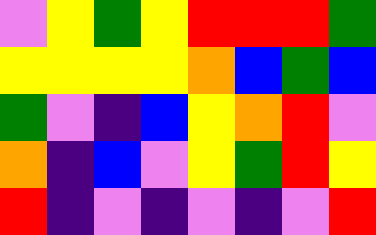[["violet", "yellow", "green", "yellow", "red", "red", "red", "green"], ["yellow", "yellow", "yellow", "yellow", "orange", "blue", "green", "blue"], ["green", "violet", "indigo", "blue", "yellow", "orange", "red", "violet"], ["orange", "indigo", "blue", "violet", "yellow", "green", "red", "yellow"], ["red", "indigo", "violet", "indigo", "violet", "indigo", "violet", "red"]]